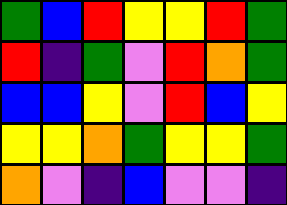[["green", "blue", "red", "yellow", "yellow", "red", "green"], ["red", "indigo", "green", "violet", "red", "orange", "green"], ["blue", "blue", "yellow", "violet", "red", "blue", "yellow"], ["yellow", "yellow", "orange", "green", "yellow", "yellow", "green"], ["orange", "violet", "indigo", "blue", "violet", "violet", "indigo"]]